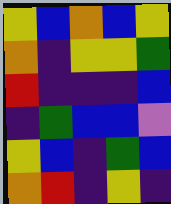[["yellow", "blue", "orange", "blue", "yellow"], ["orange", "indigo", "yellow", "yellow", "green"], ["red", "indigo", "indigo", "indigo", "blue"], ["indigo", "green", "blue", "blue", "violet"], ["yellow", "blue", "indigo", "green", "blue"], ["orange", "red", "indigo", "yellow", "indigo"]]